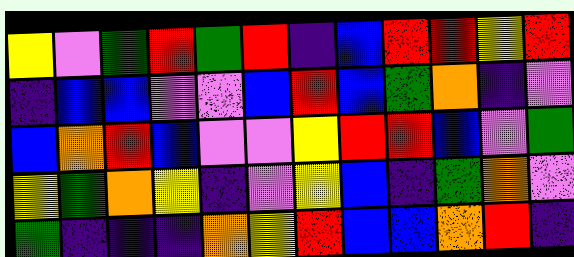[["yellow", "violet", "green", "red", "green", "red", "indigo", "blue", "red", "red", "yellow", "red"], ["indigo", "blue", "blue", "violet", "violet", "blue", "red", "blue", "green", "orange", "indigo", "violet"], ["blue", "orange", "red", "blue", "violet", "violet", "yellow", "red", "red", "blue", "violet", "green"], ["yellow", "green", "orange", "yellow", "indigo", "violet", "yellow", "blue", "indigo", "green", "orange", "violet"], ["green", "indigo", "indigo", "indigo", "orange", "yellow", "red", "blue", "blue", "orange", "red", "indigo"]]